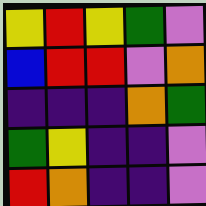[["yellow", "red", "yellow", "green", "violet"], ["blue", "red", "red", "violet", "orange"], ["indigo", "indigo", "indigo", "orange", "green"], ["green", "yellow", "indigo", "indigo", "violet"], ["red", "orange", "indigo", "indigo", "violet"]]